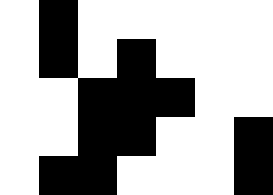[["white", "black", "white", "white", "white", "white", "white"], ["white", "black", "white", "black", "white", "white", "white"], ["white", "white", "black", "black", "black", "white", "white"], ["white", "white", "black", "black", "white", "white", "black"], ["white", "black", "black", "white", "white", "white", "black"]]